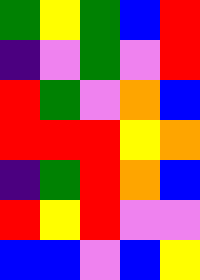[["green", "yellow", "green", "blue", "red"], ["indigo", "violet", "green", "violet", "red"], ["red", "green", "violet", "orange", "blue"], ["red", "red", "red", "yellow", "orange"], ["indigo", "green", "red", "orange", "blue"], ["red", "yellow", "red", "violet", "violet"], ["blue", "blue", "violet", "blue", "yellow"]]